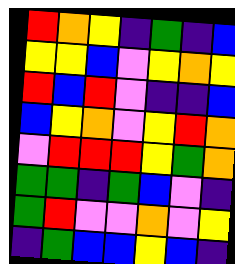[["red", "orange", "yellow", "indigo", "green", "indigo", "blue"], ["yellow", "yellow", "blue", "violet", "yellow", "orange", "yellow"], ["red", "blue", "red", "violet", "indigo", "indigo", "blue"], ["blue", "yellow", "orange", "violet", "yellow", "red", "orange"], ["violet", "red", "red", "red", "yellow", "green", "orange"], ["green", "green", "indigo", "green", "blue", "violet", "indigo"], ["green", "red", "violet", "violet", "orange", "violet", "yellow"], ["indigo", "green", "blue", "blue", "yellow", "blue", "indigo"]]